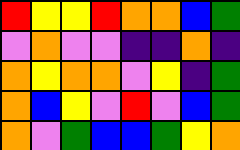[["red", "yellow", "yellow", "red", "orange", "orange", "blue", "green"], ["violet", "orange", "violet", "violet", "indigo", "indigo", "orange", "indigo"], ["orange", "yellow", "orange", "orange", "violet", "yellow", "indigo", "green"], ["orange", "blue", "yellow", "violet", "red", "violet", "blue", "green"], ["orange", "violet", "green", "blue", "blue", "green", "yellow", "orange"]]